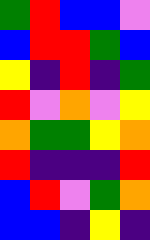[["green", "red", "blue", "blue", "violet"], ["blue", "red", "red", "green", "blue"], ["yellow", "indigo", "red", "indigo", "green"], ["red", "violet", "orange", "violet", "yellow"], ["orange", "green", "green", "yellow", "orange"], ["red", "indigo", "indigo", "indigo", "red"], ["blue", "red", "violet", "green", "orange"], ["blue", "blue", "indigo", "yellow", "indigo"]]